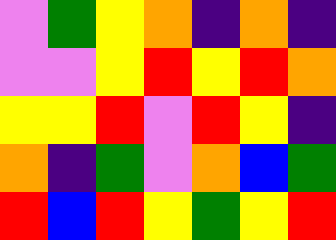[["violet", "green", "yellow", "orange", "indigo", "orange", "indigo"], ["violet", "violet", "yellow", "red", "yellow", "red", "orange"], ["yellow", "yellow", "red", "violet", "red", "yellow", "indigo"], ["orange", "indigo", "green", "violet", "orange", "blue", "green"], ["red", "blue", "red", "yellow", "green", "yellow", "red"]]